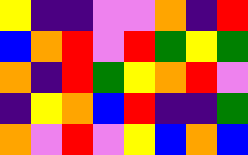[["yellow", "indigo", "indigo", "violet", "violet", "orange", "indigo", "red"], ["blue", "orange", "red", "violet", "red", "green", "yellow", "green"], ["orange", "indigo", "red", "green", "yellow", "orange", "red", "violet"], ["indigo", "yellow", "orange", "blue", "red", "indigo", "indigo", "green"], ["orange", "violet", "red", "violet", "yellow", "blue", "orange", "blue"]]